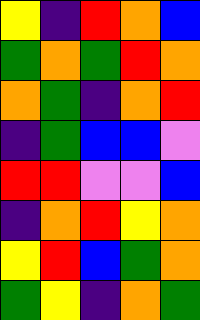[["yellow", "indigo", "red", "orange", "blue"], ["green", "orange", "green", "red", "orange"], ["orange", "green", "indigo", "orange", "red"], ["indigo", "green", "blue", "blue", "violet"], ["red", "red", "violet", "violet", "blue"], ["indigo", "orange", "red", "yellow", "orange"], ["yellow", "red", "blue", "green", "orange"], ["green", "yellow", "indigo", "orange", "green"]]